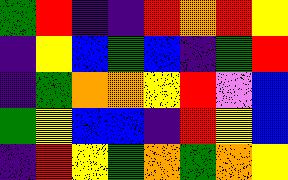[["green", "red", "indigo", "indigo", "red", "orange", "red", "yellow"], ["indigo", "yellow", "blue", "green", "blue", "indigo", "green", "red"], ["indigo", "green", "orange", "orange", "yellow", "red", "violet", "blue"], ["green", "yellow", "blue", "blue", "indigo", "red", "yellow", "blue"], ["indigo", "red", "yellow", "green", "orange", "green", "orange", "yellow"]]